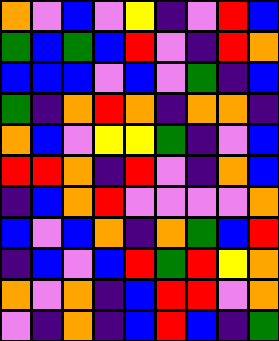[["orange", "violet", "blue", "violet", "yellow", "indigo", "violet", "red", "blue"], ["green", "blue", "green", "blue", "red", "violet", "indigo", "red", "orange"], ["blue", "blue", "blue", "violet", "blue", "violet", "green", "indigo", "blue"], ["green", "indigo", "orange", "red", "orange", "indigo", "orange", "orange", "indigo"], ["orange", "blue", "violet", "yellow", "yellow", "green", "indigo", "violet", "blue"], ["red", "red", "orange", "indigo", "red", "violet", "indigo", "orange", "blue"], ["indigo", "blue", "orange", "red", "violet", "violet", "violet", "violet", "orange"], ["blue", "violet", "blue", "orange", "indigo", "orange", "green", "blue", "red"], ["indigo", "blue", "violet", "blue", "red", "green", "red", "yellow", "orange"], ["orange", "violet", "orange", "indigo", "blue", "red", "red", "violet", "orange"], ["violet", "indigo", "orange", "indigo", "blue", "red", "blue", "indigo", "green"]]